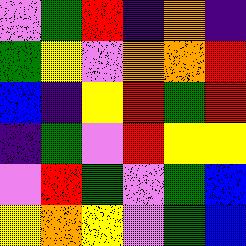[["violet", "green", "red", "indigo", "orange", "indigo"], ["green", "yellow", "violet", "orange", "orange", "red"], ["blue", "indigo", "yellow", "red", "green", "red"], ["indigo", "green", "violet", "red", "yellow", "yellow"], ["violet", "red", "green", "violet", "green", "blue"], ["yellow", "orange", "yellow", "violet", "green", "blue"]]